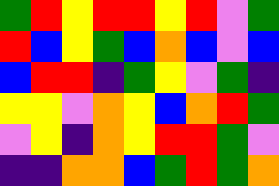[["green", "red", "yellow", "red", "red", "yellow", "red", "violet", "green"], ["red", "blue", "yellow", "green", "blue", "orange", "blue", "violet", "blue"], ["blue", "red", "red", "indigo", "green", "yellow", "violet", "green", "indigo"], ["yellow", "yellow", "violet", "orange", "yellow", "blue", "orange", "red", "green"], ["violet", "yellow", "indigo", "orange", "yellow", "red", "red", "green", "violet"], ["indigo", "indigo", "orange", "orange", "blue", "green", "red", "green", "orange"]]